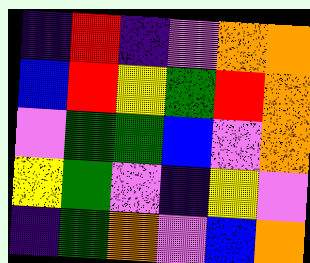[["indigo", "red", "indigo", "violet", "orange", "orange"], ["blue", "red", "yellow", "green", "red", "orange"], ["violet", "green", "green", "blue", "violet", "orange"], ["yellow", "green", "violet", "indigo", "yellow", "violet"], ["indigo", "green", "orange", "violet", "blue", "orange"]]